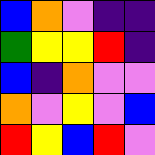[["blue", "orange", "violet", "indigo", "indigo"], ["green", "yellow", "yellow", "red", "indigo"], ["blue", "indigo", "orange", "violet", "violet"], ["orange", "violet", "yellow", "violet", "blue"], ["red", "yellow", "blue", "red", "violet"]]